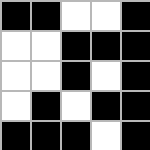[["black", "black", "white", "white", "black"], ["white", "white", "black", "black", "black"], ["white", "white", "black", "white", "black"], ["white", "black", "white", "black", "black"], ["black", "black", "black", "white", "black"]]